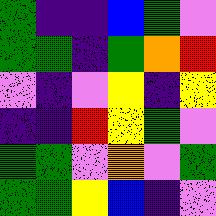[["green", "indigo", "indigo", "blue", "green", "violet"], ["green", "green", "indigo", "green", "orange", "red"], ["violet", "indigo", "violet", "yellow", "indigo", "yellow"], ["indigo", "indigo", "red", "yellow", "green", "violet"], ["green", "green", "violet", "orange", "violet", "green"], ["green", "green", "yellow", "blue", "indigo", "violet"]]